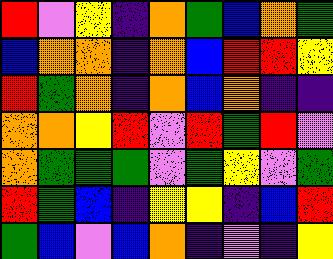[["red", "violet", "yellow", "indigo", "orange", "green", "blue", "orange", "green"], ["blue", "orange", "orange", "indigo", "orange", "blue", "red", "red", "yellow"], ["red", "green", "orange", "indigo", "orange", "blue", "orange", "indigo", "indigo"], ["orange", "orange", "yellow", "red", "violet", "red", "green", "red", "violet"], ["orange", "green", "green", "green", "violet", "green", "yellow", "violet", "green"], ["red", "green", "blue", "indigo", "yellow", "yellow", "indigo", "blue", "red"], ["green", "blue", "violet", "blue", "orange", "indigo", "violet", "indigo", "yellow"]]